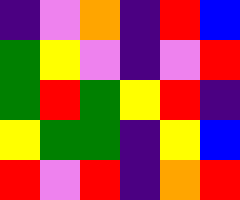[["indigo", "violet", "orange", "indigo", "red", "blue"], ["green", "yellow", "violet", "indigo", "violet", "red"], ["green", "red", "green", "yellow", "red", "indigo"], ["yellow", "green", "green", "indigo", "yellow", "blue"], ["red", "violet", "red", "indigo", "orange", "red"]]